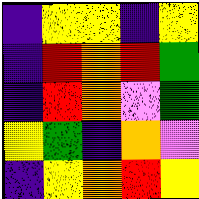[["indigo", "yellow", "yellow", "indigo", "yellow"], ["indigo", "red", "orange", "red", "green"], ["indigo", "red", "orange", "violet", "green"], ["yellow", "green", "indigo", "orange", "violet"], ["indigo", "yellow", "orange", "red", "yellow"]]